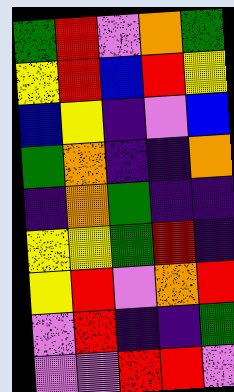[["green", "red", "violet", "orange", "green"], ["yellow", "red", "blue", "red", "yellow"], ["blue", "yellow", "indigo", "violet", "blue"], ["green", "orange", "indigo", "indigo", "orange"], ["indigo", "orange", "green", "indigo", "indigo"], ["yellow", "yellow", "green", "red", "indigo"], ["yellow", "red", "violet", "orange", "red"], ["violet", "red", "indigo", "indigo", "green"], ["violet", "violet", "red", "red", "violet"]]